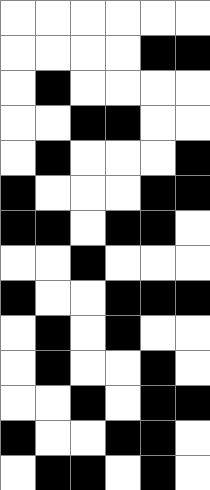[["white", "white", "white", "white", "white", "white"], ["white", "white", "white", "white", "black", "black"], ["white", "black", "white", "white", "white", "white"], ["white", "white", "black", "black", "white", "white"], ["white", "black", "white", "white", "white", "black"], ["black", "white", "white", "white", "black", "black"], ["black", "black", "white", "black", "black", "white"], ["white", "white", "black", "white", "white", "white"], ["black", "white", "white", "black", "black", "black"], ["white", "black", "white", "black", "white", "white"], ["white", "black", "white", "white", "black", "white"], ["white", "white", "black", "white", "black", "black"], ["black", "white", "white", "black", "black", "white"], ["white", "black", "black", "white", "black", "white"]]